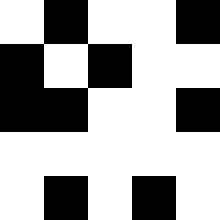[["white", "black", "white", "white", "black"], ["black", "white", "black", "white", "white"], ["black", "black", "white", "white", "black"], ["white", "white", "white", "white", "white"], ["white", "black", "white", "black", "white"]]